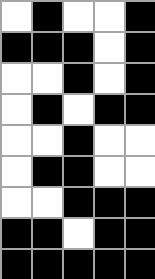[["white", "black", "white", "white", "black"], ["black", "black", "black", "white", "black"], ["white", "white", "black", "white", "black"], ["white", "black", "white", "black", "black"], ["white", "white", "black", "white", "white"], ["white", "black", "black", "white", "white"], ["white", "white", "black", "black", "black"], ["black", "black", "white", "black", "black"], ["black", "black", "black", "black", "black"]]